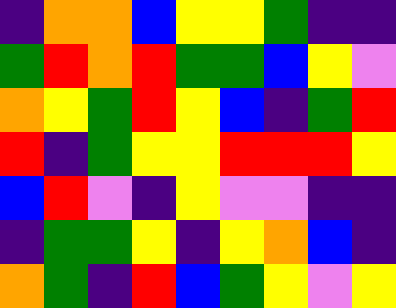[["indigo", "orange", "orange", "blue", "yellow", "yellow", "green", "indigo", "indigo"], ["green", "red", "orange", "red", "green", "green", "blue", "yellow", "violet"], ["orange", "yellow", "green", "red", "yellow", "blue", "indigo", "green", "red"], ["red", "indigo", "green", "yellow", "yellow", "red", "red", "red", "yellow"], ["blue", "red", "violet", "indigo", "yellow", "violet", "violet", "indigo", "indigo"], ["indigo", "green", "green", "yellow", "indigo", "yellow", "orange", "blue", "indigo"], ["orange", "green", "indigo", "red", "blue", "green", "yellow", "violet", "yellow"]]